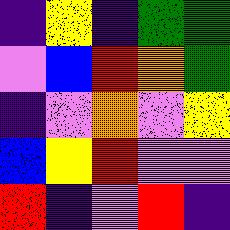[["indigo", "yellow", "indigo", "green", "green"], ["violet", "blue", "red", "orange", "green"], ["indigo", "violet", "orange", "violet", "yellow"], ["blue", "yellow", "red", "violet", "violet"], ["red", "indigo", "violet", "red", "indigo"]]